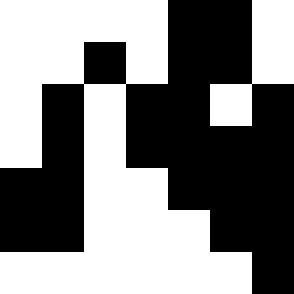[["white", "white", "white", "white", "black", "black", "white"], ["white", "white", "black", "white", "black", "black", "white"], ["white", "black", "white", "black", "black", "white", "black"], ["white", "black", "white", "black", "black", "black", "black"], ["black", "black", "white", "white", "black", "black", "black"], ["black", "black", "white", "white", "white", "black", "black"], ["white", "white", "white", "white", "white", "white", "black"]]